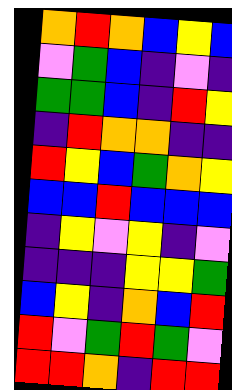[["orange", "red", "orange", "blue", "yellow", "blue"], ["violet", "green", "blue", "indigo", "violet", "indigo"], ["green", "green", "blue", "indigo", "red", "yellow"], ["indigo", "red", "orange", "orange", "indigo", "indigo"], ["red", "yellow", "blue", "green", "orange", "yellow"], ["blue", "blue", "red", "blue", "blue", "blue"], ["indigo", "yellow", "violet", "yellow", "indigo", "violet"], ["indigo", "indigo", "indigo", "yellow", "yellow", "green"], ["blue", "yellow", "indigo", "orange", "blue", "red"], ["red", "violet", "green", "red", "green", "violet"], ["red", "red", "orange", "indigo", "red", "red"]]